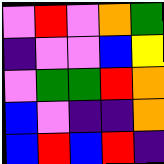[["violet", "red", "violet", "orange", "green"], ["indigo", "violet", "violet", "blue", "yellow"], ["violet", "green", "green", "red", "orange"], ["blue", "violet", "indigo", "indigo", "orange"], ["blue", "red", "blue", "red", "indigo"]]